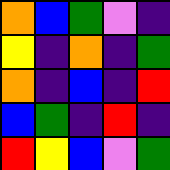[["orange", "blue", "green", "violet", "indigo"], ["yellow", "indigo", "orange", "indigo", "green"], ["orange", "indigo", "blue", "indigo", "red"], ["blue", "green", "indigo", "red", "indigo"], ["red", "yellow", "blue", "violet", "green"]]